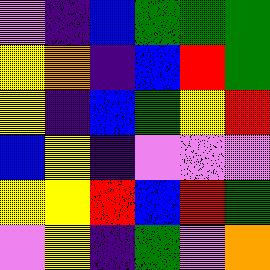[["violet", "indigo", "blue", "green", "green", "green"], ["yellow", "orange", "indigo", "blue", "red", "green"], ["yellow", "indigo", "blue", "green", "yellow", "red"], ["blue", "yellow", "indigo", "violet", "violet", "violet"], ["yellow", "yellow", "red", "blue", "red", "green"], ["violet", "yellow", "indigo", "green", "violet", "orange"]]